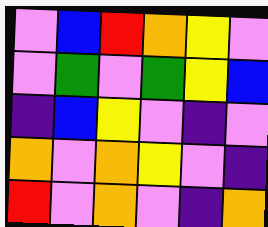[["violet", "blue", "red", "orange", "yellow", "violet"], ["violet", "green", "violet", "green", "yellow", "blue"], ["indigo", "blue", "yellow", "violet", "indigo", "violet"], ["orange", "violet", "orange", "yellow", "violet", "indigo"], ["red", "violet", "orange", "violet", "indigo", "orange"]]